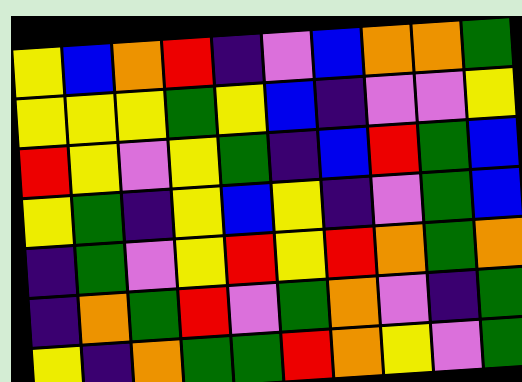[["yellow", "blue", "orange", "red", "indigo", "violet", "blue", "orange", "orange", "green"], ["yellow", "yellow", "yellow", "green", "yellow", "blue", "indigo", "violet", "violet", "yellow"], ["red", "yellow", "violet", "yellow", "green", "indigo", "blue", "red", "green", "blue"], ["yellow", "green", "indigo", "yellow", "blue", "yellow", "indigo", "violet", "green", "blue"], ["indigo", "green", "violet", "yellow", "red", "yellow", "red", "orange", "green", "orange"], ["indigo", "orange", "green", "red", "violet", "green", "orange", "violet", "indigo", "green"], ["yellow", "indigo", "orange", "green", "green", "red", "orange", "yellow", "violet", "green"]]